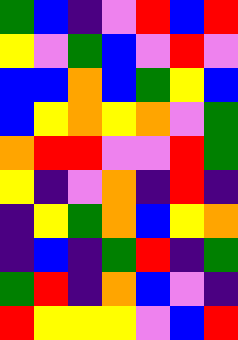[["green", "blue", "indigo", "violet", "red", "blue", "red"], ["yellow", "violet", "green", "blue", "violet", "red", "violet"], ["blue", "blue", "orange", "blue", "green", "yellow", "blue"], ["blue", "yellow", "orange", "yellow", "orange", "violet", "green"], ["orange", "red", "red", "violet", "violet", "red", "green"], ["yellow", "indigo", "violet", "orange", "indigo", "red", "indigo"], ["indigo", "yellow", "green", "orange", "blue", "yellow", "orange"], ["indigo", "blue", "indigo", "green", "red", "indigo", "green"], ["green", "red", "indigo", "orange", "blue", "violet", "indigo"], ["red", "yellow", "yellow", "yellow", "violet", "blue", "red"]]